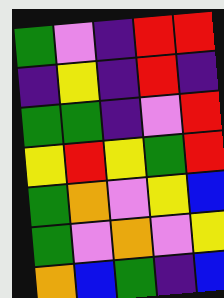[["green", "violet", "indigo", "red", "red"], ["indigo", "yellow", "indigo", "red", "indigo"], ["green", "green", "indigo", "violet", "red"], ["yellow", "red", "yellow", "green", "red"], ["green", "orange", "violet", "yellow", "blue"], ["green", "violet", "orange", "violet", "yellow"], ["orange", "blue", "green", "indigo", "blue"]]